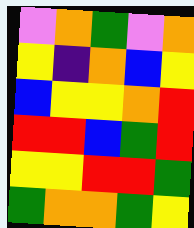[["violet", "orange", "green", "violet", "orange"], ["yellow", "indigo", "orange", "blue", "yellow"], ["blue", "yellow", "yellow", "orange", "red"], ["red", "red", "blue", "green", "red"], ["yellow", "yellow", "red", "red", "green"], ["green", "orange", "orange", "green", "yellow"]]